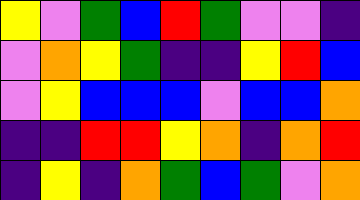[["yellow", "violet", "green", "blue", "red", "green", "violet", "violet", "indigo"], ["violet", "orange", "yellow", "green", "indigo", "indigo", "yellow", "red", "blue"], ["violet", "yellow", "blue", "blue", "blue", "violet", "blue", "blue", "orange"], ["indigo", "indigo", "red", "red", "yellow", "orange", "indigo", "orange", "red"], ["indigo", "yellow", "indigo", "orange", "green", "blue", "green", "violet", "orange"]]